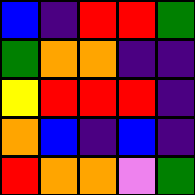[["blue", "indigo", "red", "red", "green"], ["green", "orange", "orange", "indigo", "indigo"], ["yellow", "red", "red", "red", "indigo"], ["orange", "blue", "indigo", "blue", "indigo"], ["red", "orange", "orange", "violet", "green"]]